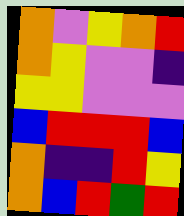[["orange", "violet", "yellow", "orange", "red"], ["orange", "yellow", "violet", "violet", "indigo"], ["yellow", "yellow", "violet", "violet", "violet"], ["blue", "red", "red", "red", "blue"], ["orange", "indigo", "indigo", "red", "yellow"], ["orange", "blue", "red", "green", "red"]]